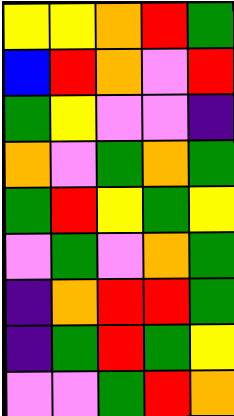[["yellow", "yellow", "orange", "red", "green"], ["blue", "red", "orange", "violet", "red"], ["green", "yellow", "violet", "violet", "indigo"], ["orange", "violet", "green", "orange", "green"], ["green", "red", "yellow", "green", "yellow"], ["violet", "green", "violet", "orange", "green"], ["indigo", "orange", "red", "red", "green"], ["indigo", "green", "red", "green", "yellow"], ["violet", "violet", "green", "red", "orange"]]